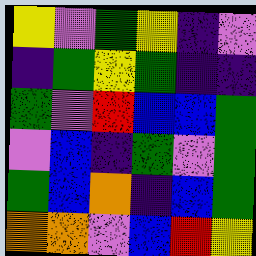[["yellow", "violet", "green", "yellow", "indigo", "violet"], ["indigo", "green", "yellow", "green", "indigo", "indigo"], ["green", "violet", "red", "blue", "blue", "green"], ["violet", "blue", "indigo", "green", "violet", "green"], ["green", "blue", "orange", "indigo", "blue", "green"], ["orange", "orange", "violet", "blue", "red", "yellow"]]